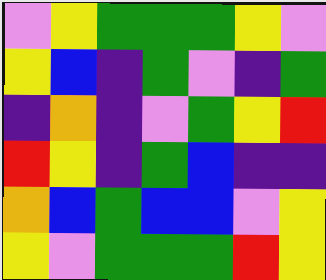[["violet", "yellow", "green", "green", "green", "yellow", "violet"], ["yellow", "blue", "indigo", "green", "violet", "indigo", "green"], ["indigo", "orange", "indigo", "violet", "green", "yellow", "red"], ["red", "yellow", "indigo", "green", "blue", "indigo", "indigo"], ["orange", "blue", "green", "blue", "blue", "violet", "yellow"], ["yellow", "violet", "green", "green", "green", "red", "yellow"]]